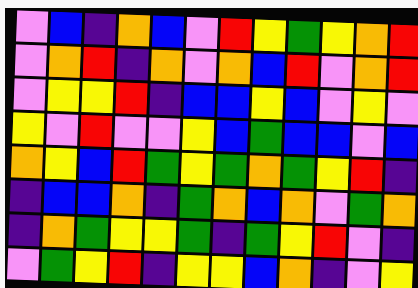[["violet", "blue", "indigo", "orange", "blue", "violet", "red", "yellow", "green", "yellow", "orange", "red"], ["violet", "orange", "red", "indigo", "orange", "violet", "orange", "blue", "red", "violet", "orange", "red"], ["violet", "yellow", "yellow", "red", "indigo", "blue", "blue", "yellow", "blue", "violet", "yellow", "violet"], ["yellow", "violet", "red", "violet", "violet", "yellow", "blue", "green", "blue", "blue", "violet", "blue"], ["orange", "yellow", "blue", "red", "green", "yellow", "green", "orange", "green", "yellow", "red", "indigo"], ["indigo", "blue", "blue", "orange", "indigo", "green", "orange", "blue", "orange", "violet", "green", "orange"], ["indigo", "orange", "green", "yellow", "yellow", "green", "indigo", "green", "yellow", "red", "violet", "indigo"], ["violet", "green", "yellow", "red", "indigo", "yellow", "yellow", "blue", "orange", "indigo", "violet", "yellow"]]